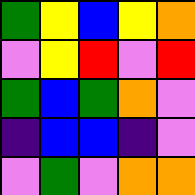[["green", "yellow", "blue", "yellow", "orange"], ["violet", "yellow", "red", "violet", "red"], ["green", "blue", "green", "orange", "violet"], ["indigo", "blue", "blue", "indigo", "violet"], ["violet", "green", "violet", "orange", "orange"]]